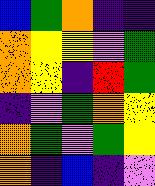[["blue", "green", "orange", "indigo", "indigo"], ["orange", "yellow", "yellow", "violet", "green"], ["orange", "yellow", "indigo", "red", "green"], ["indigo", "violet", "green", "orange", "yellow"], ["orange", "green", "violet", "green", "yellow"], ["orange", "indigo", "blue", "indigo", "violet"]]